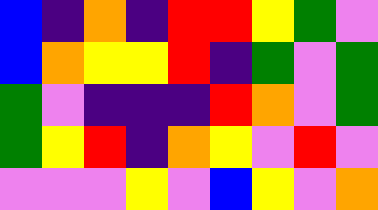[["blue", "indigo", "orange", "indigo", "red", "red", "yellow", "green", "violet"], ["blue", "orange", "yellow", "yellow", "red", "indigo", "green", "violet", "green"], ["green", "violet", "indigo", "indigo", "indigo", "red", "orange", "violet", "green"], ["green", "yellow", "red", "indigo", "orange", "yellow", "violet", "red", "violet"], ["violet", "violet", "violet", "yellow", "violet", "blue", "yellow", "violet", "orange"]]